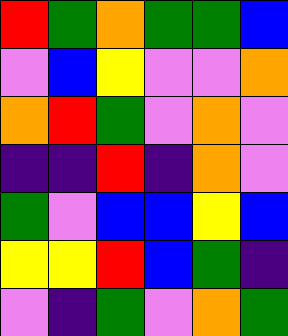[["red", "green", "orange", "green", "green", "blue"], ["violet", "blue", "yellow", "violet", "violet", "orange"], ["orange", "red", "green", "violet", "orange", "violet"], ["indigo", "indigo", "red", "indigo", "orange", "violet"], ["green", "violet", "blue", "blue", "yellow", "blue"], ["yellow", "yellow", "red", "blue", "green", "indigo"], ["violet", "indigo", "green", "violet", "orange", "green"]]